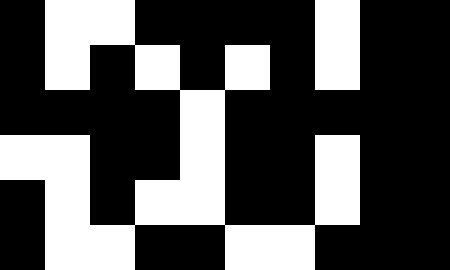[["black", "white", "white", "black", "black", "black", "black", "white", "black", "black"], ["black", "white", "black", "white", "black", "white", "black", "white", "black", "black"], ["black", "black", "black", "black", "white", "black", "black", "black", "black", "black"], ["white", "white", "black", "black", "white", "black", "black", "white", "black", "black"], ["black", "white", "black", "white", "white", "black", "black", "white", "black", "black"], ["black", "white", "white", "black", "black", "white", "white", "black", "black", "black"]]